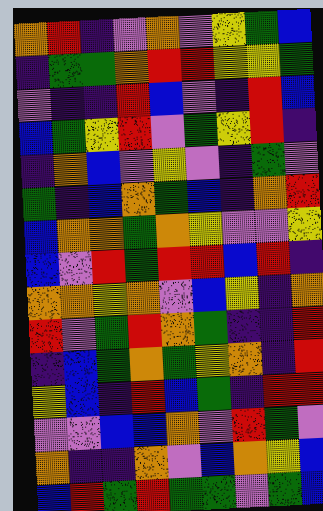[["orange", "red", "indigo", "violet", "orange", "violet", "yellow", "green", "blue"], ["indigo", "green", "green", "orange", "red", "red", "yellow", "yellow", "green"], ["violet", "indigo", "indigo", "red", "blue", "violet", "indigo", "red", "blue"], ["blue", "green", "yellow", "red", "violet", "green", "yellow", "red", "indigo"], ["indigo", "orange", "blue", "violet", "yellow", "violet", "indigo", "green", "violet"], ["green", "indigo", "blue", "orange", "green", "blue", "indigo", "orange", "red"], ["blue", "orange", "orange", "green", "orange", "yellow", "violet", "violet", "yellow"], ["blue", "violet", "red", "green", "red", "red", "blue", "red", "indigo"], ["orange", "orange", "yellow", "orange", "violet", "blue", "yellow", "indigo", "orange"], ["red", "violet", "green", "red", "orange", "green", "indigo", "indigo", "red"], ["indigo", "blue", "green", "orange", "green", "yellow", "orange", "indigo", "red"], ["yellow", "blue", "indigo", "red", "blue", "green", "indigo", "red", "red"], ["violet", "violet", "blue", "blue", "orange", "violet", "red", "green", "violet"], ["orange", "indigo", "indigo", "orange", "violet", "blue", "orange", "yellow", "blue"], ["blue", "red", "green", "red", "green", "green", "violet", "green", "blue"]]